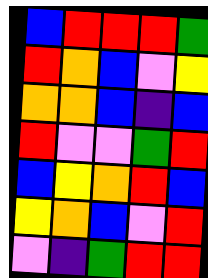[["blue", "red", "red", "red", "green"], ["red", "orange", "blue", "violet", "yellow"], ["orange", "orange", "blue", "indigo", "blue"], ["red", "violet", "violet", "green", "red"], ["blue", "yellow", "orange", "red", "blue"], ["yellow", "orange", "blue", "violet", "red"], ["violet", "indigo", "green", "red", "red"]]